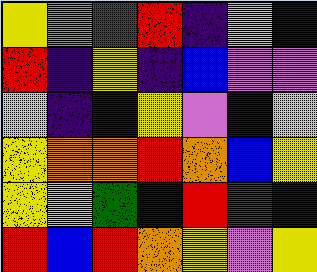[["yellow", "orange", "red", "red", "indigo", "yellow", "blue"], ["red", "indigo", "yellow", "indigo", "blue", "violet", "violet"], ["yellow", "indigo", "indigo", "yellow", "violet", "blue", "yellow"], ["yellow", "orange", "orange", "red", "orange", "blue", "yellow"], ["yellow", "yellow", "green", "blue", "red", "green", "indigo"], ["red", "blue", "red", "orange", "yellow", "violet", "yellow"]]